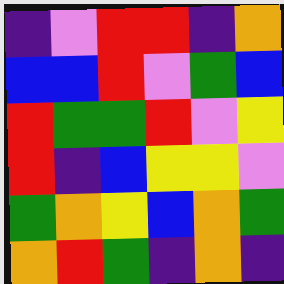[["indigo", "violet", "red", "red", "indigo", "orange"], ["blue", "blue", "red", "violet", "green", "blue"], ["red", "green", "green", "red", "violet", "yellow"], ["red", "indigo", "blue", "yellow", "yellow", "violet"], ["green", "orange", "yellow", "blue", "orange", "green"], ["orange", "red", "green", "indigo", "orange", "indigo"]]